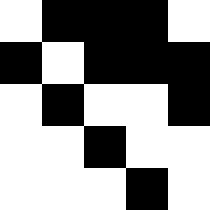[["white", "black", "black", "black", "white"], ["black", "white", "black", "black", "black"], ["white", "black", "white", "white", "black"], ["white", "white", "black", "white", "white"], ["white", "white", "white", "black", "white"]]